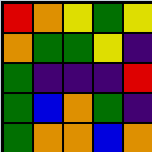[["red", "orange", "yellow", "green", "yellow"], ["orange", "green", "green", "yellow", "indigo"], ["green", "indigo", "indigo", "indigo", "red"], ["green", "blue", "orange", "green", "indigo"], ["green", "orange", "orange", "blue", "orange"]]